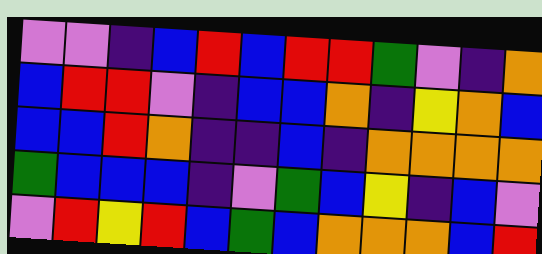[["violet", "violet", "indigo", "blue", "red", "blue", "red", "red", "green", "violet", "indigo", "orange"], ["blue", "red", "red", "violet", "indigo", "blue", "blue", "orange", "indigo", "yellow", "orange", "blue"], ["blue", "blue", "red", "orange", "indigo", "indigo", "blue", "indigo", "orange", "orange", "orange", "orange"], ["green", "blue", "blue", "blue", "indigo", "violet", "green", "blue", "yellow", "indigo", "blue", "violet"], ["violet", "red", "yellow", "red", "blue", "green", "blue", "orange", "orange", "orange", "blue", "red"]]